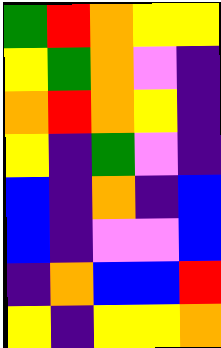[["green", "red", "orange", "yellow", "yellow"], ["yellow", "green", "orange", "violet", "indigo"], ["orange", "red", "orange", "yellow", "indigo"], ["yellow", "indigo", "green", "violet", "indigo"], ["blue", "indigo", "orange", "indigo", "blue"], ["blue", "indigo", "violet", "violet", "blue"], ["indigo", "orange", "blue", "blue", "red"], ["yellow", "indigo", "yellow", "yellow", "orange"]]